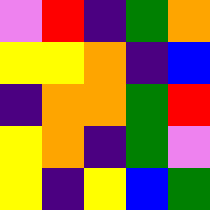[["violet", "red", "indigo", "green", "orange"], ["yellow", "yellow", "orange", "indigo", "blue"], ["indigo", "orange", "orange", "green", "red"], ["yellow", "orange", "indigo", "green", "violet"], ["yellow", "indigo", "yellow", "blue", "green"]]